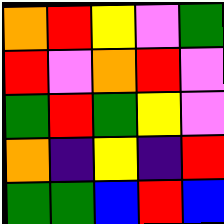[["orange", "red", "yellow", "violet", "green"], ["red", "violet", "orange", "red", "violet"], ["green", "red", "green", "yellow", "violet"], ["orange", "indigo", "yellow", "indigo", "red"], ["green", "green", "blue", "red", "blue"]]